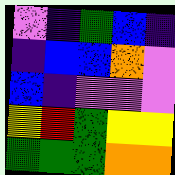[["violet", "indigo", "green", "blue", "indigo"], ["indigo", "blue", "blue", "orange", "violet"], ["blue", "indigo", "violet", "violet", "violet"], ["yellow", "red", "green", "yellow", "yellow"], ["green", "green", "green", "orange", "orange"]]